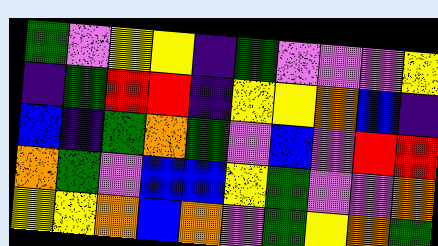[["green", "violet", "yellow", "yellow", "indigo", "green", "violet", "violet", "violet", "yellow"], ["indigo", "green", "red", "red", "indigo", "yellow", "yellow", "orange", "blue", "indigo"], ["blue", "indigo", "green", "orange", "green", "violet", "blue", "violet", "red", "red"], ["orange", "green", "violet", "blue", "blue", "yellow", "green", "violet", "violet", "orange"], ["yellow", "yellow", "orange", "blue", "orange", "violet", "green", "yellow", "orange", "green"]]